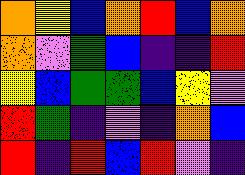[["orange", "yellow", "blue", "orange", "red", "blue", "orange"], ["orange", "violet", "green", "blue", "indigo", "indigo", "red"], ["yellow", "blue", "green", "green", "blue", "yellow", "violet"], ["red", "green", "indigo", "violet", "indigo", "orange", "blue"], ["red", "indigo", "red", "blue", "red", "violet", "indigo"]]